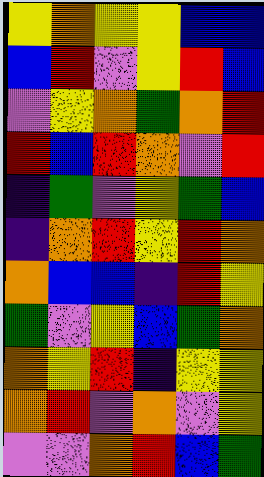[["yellow", "orange", "yellow", "yellow", "blue", "blue"], ["blue", "red", "violet", "yellow", "red", "blue"], ["violet", "yellow", "orange", "green", "orange", "red"], ["red", "blue", "red", "orange", "violet", "red"], ["indigo", "green", "violet", "yellow", "green", "blue"], ["indigo", "orange", "red", "yellow", "red", "orange"], ["orange", "blue", "blue", "indigo", "red", "yellow"], ["green", "violet", "yellow", "blue", "green", "orange"], ["orange", "yellow", "red", "indigo", "yellow", "yellow"], ["orange", "red", "violet", "orange", "violet", "yellow"], ["violet", "violet", "orange", "red", "blue", "green"]]